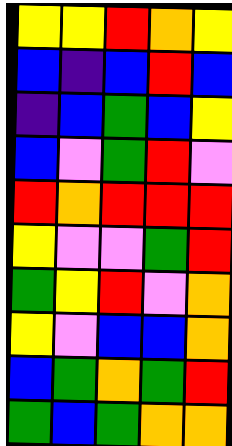[["yellow", "yellow", "red", "orange", "yellow"], ["blue", "indigo", "blue", "red", "blue"], ["indigo", "blue", "green", "blue", "yellow"], ["blue", "violet", "green", "red", "violet"], ["red", "orange", "red", "red", "red"], ["yellow", "violet", "violet", "green", "red"], ["green", "yellow", "red", "violet", "orange"], ["yellow", "violet", "blue", "blue", "orange"], ["blue", "green", "orange", "green", "red"], ["green", "blue", "green", "orange", "orange"]]